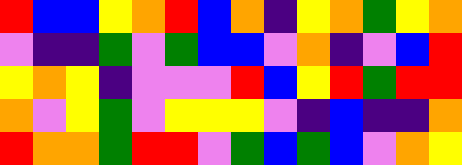[["red", "blue", "blue", "yellow", "orange", "red", "blue", "orange", "indigo", "yellow", "orange", "green", "yellow", "orange"], ["violet", "indigo", "indigo", "green", "violet", "green", "blue", "blue", "violet", "orange", "indigo", "violet", "blue", "red"], ["yellow", "orange", "yellow", "indigo", "violet", "violet", "violet", "red", "blue", "yellow", "red", "green", "red", "red"], ["orange", "violet", "yellow", "green", "violet", "yellow", "yellow", "yellow", "violet", "indigo", "blue", "indigo", "indigo", "orange"], ["red", "orange", "orange", "green", "red", "red", "violet", "green", "blue", "green", "blue", "violet", "orange", "yellow"]]